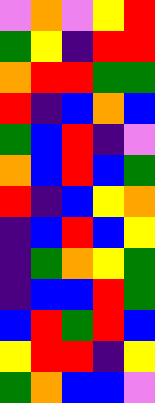[["violet", "orange", "violet", "yellow", "red"], ["green", "yellow", "indigo", "red", "red"], ["orange", "red", "red", "green", "green"], ["red", "indigo", "blue", "orange", "blue"], ["green", "blue", "red", "indigo", "violet"], ["orange", "blue", "red", "blue", "green"], ["red", "indigo", "blue", "yellow", "orange"], ["indigo", "blue", "red", "blue", "yellow"], ["indigo", "green", "orange", "yellow", "green"], ["indigo", "blue", "blue", "red", "green"], ["blue", "red", "green", "red", "blue"], ["yellow", "red", "red", "indigo", "yellow"], ["green", "orange", "blue", "blue", "violet"]]